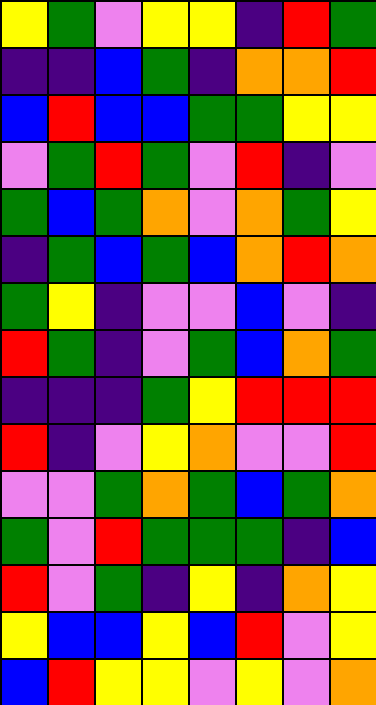[["yellow", "green", "violet", "yellow", "yellow", "indigo", "red", "green"], ["indigo", "indigo", "blue", "green", "indigo", "orange", "orange", "red"], ["blue", "red", "blue", "blue", "green", "green", "yellow", "yellow"], ["violet", "green", "red", "green", "violet", "red", "indigo", "violet"], ["green", "blue", "green", "orange", "violet", "orange", "green", "yellow"], ["indigo", "green", "blue", "green", "blue", "orange", "red", "orange"], ["green", "yellow", "indigo", "violet", "violet", "blue", "violet", "indigo"], ["red", "green", "indigo", "violet", "green", "blue", "orange", "green"], ["indigo", "indigo", "indigo", "green", "yellow", "red", "red", "red"], ["red", "indigo", "violet", "yellow", "orange", "violet", "violet", "red"], ["violet", "violet", "green", "orange", "green", "blue", "green", "orange"], ["green", "violet", "red", "green", "green", "green", "indigo", "blue"], ["red", "violet", "green", "indigo", "yellow", "indigo", "orange", "yellow"], ["yellow", "blue", "blue", "yellow", "blue", "red", "violet", "yellow"], ["blue", "red", "yellow", "yellow", "violet", "yellow", "violet", "orange"]]